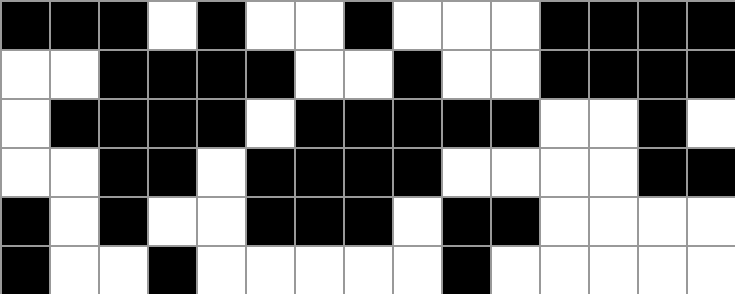[["black", "black", "black", "white", "black", "white", "white", "black", "white", "white", "white", "black", "black", "black", "black"], ["white", "white", "black", "black", "black", "black", "white", "white", "black", "white", "white", "black", "black", "black", "black"], ["white", "black", "black", "black", "black", "white", "black", "black", "black", "black", "black", "white", "white", "black", "white"], ["white", "white", "black", "black", "white", "black", "black", "black", "black", "white", "white", "white", "white", "black", "black"], ["black", "white", "black", "white", "white", "black", "black", "black", "white", "black", "black", "white", "white", "white", "white"], ["black", "white", "white", "black", "white", "white", "white", "white", "white", "black", "white", "white", "white", "white", "white"]]